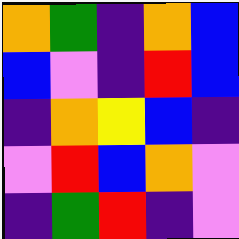[["orange", "green", "indigo", "orange", "blue"], ["blue", "violet", "indigo", "red", "blue"], ["indigo", "orange", "yellow", "blue", "indigo"], ["violet", "red", "blue", "orange", "violet"], ["indigo", "green", "red", "indigo", "violet"]]